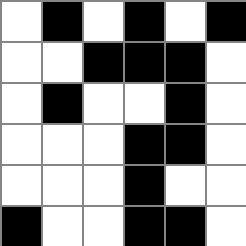[["white", "black", "white", "black", "white", "black"], ["white", "white", "black", "black", "black", "white"], ["white", "black", "white", "white", "black", "white"], ["white", "white", "white", "black", "black", "white"], ["white", "white", "white", "black", "white", "white"], ["black", "white", "white", "black", "black", "white"]]